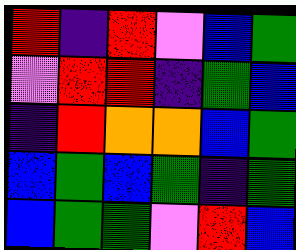[["red", "indigo", "red", "violet", "blue", "green"], ["violet", "red", "red", "indigo", "green", "blue"], ["indigo", "red", "orange", "orange", "blue", "green"], ["blue", "green", "blue", "green", "indigo", "green"], ["blue", "green", "green", "violet", "red", "blue"]]